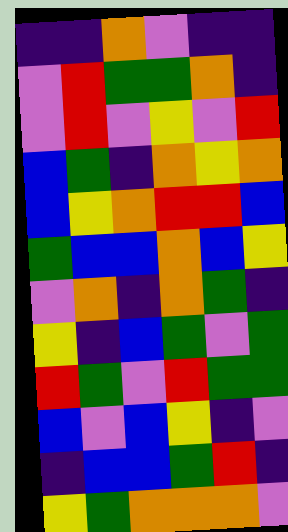[["indigo", "indigo", "orange", "violet", "indigo", "indigo"], ["violet", "red", "green", "green", "orange", "indigo"], ["violet", "red", "violet", "yellow", "violet", "red"], ["blue", "green", "indigo", "orange", "yellow", "orange"], ["blue", "yellow", "orange", "red", "red", "blue"], ["green", "blue", "blue", "orange", "blue", "yellow"], ["violet", "orange", "indigo", "orange", "green", "indigo"], ["yellow", "indigo", "blue", "green", "violet", "green"], ["red", "green", "violet", "red", "green", "green"], ["blue", "violet", "blue", "yellow", "indigo", "violet"], ["indigo", "blue", "blue", "green", "red", "indigo"], ["yellow", "green", "orange", "orange", "orange", "violet"]]